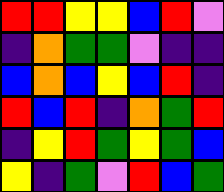[["red", "red", "yellow", "yellow", "blue", "red", "violet"], ["indigo", "orange", "green", "green", "violet", "indigo", "indigo"], ["blue", "orange", "blue", "yellow", "blue", "red", "indigo"], ["red", "blue", "red", "indigo", "orange", "green", "red"], ["indigo", "yellow", "red", "green", "yellow", "green", "blue"], ["yellow", "indigo", "green", "violet", "red", "blue", "green"]]